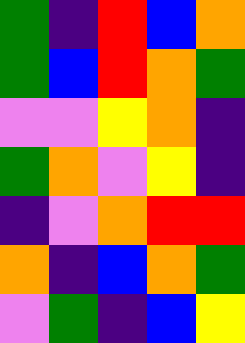[["green", "indigo", "red", "blue", "orange"], ["green", "blue", "red", "orange", "green"], ["violet", "violet", "yellow", "orange", "indigo"], ["green", "orange", "violet", "yellow", "indigo"], ["indigo", "violet", "orange", "red", "red"], ["orange", "indigo", "blue", "orange", "green"], ["violet", "green", "indigo", "blue", "yellow"]]